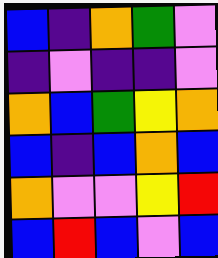[["blue", "indigo", "orange", "green", "violet"], ["indigo", "violet", "indigo", "indigo", "violet"], ["orange", "blue", "green", "yellow", "orange"], ["blue", "indigo", "blue", "orange", "blue"], ["orange", "violet", "violet", "yellow", "red"], ["blue", "red", "blue", "violet", "blue"]]